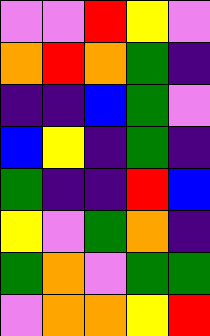[["violet", "violet", "red", "yellow", "violet"], ["orange", "red", "orange", "green", "indigo"], ["indigo", "indigo", "blue", "green", "violet"], ["blue", "yellow", "indigo", "green", "indigo"], ["green", "indigo", "indigo", "red", "blue"], ["yellow", "violet", "green", "orange", "indigo"], ["green", "orange", "violet", "green", "green"], ["violet", "orange", "orange", "yellow", "red"]]